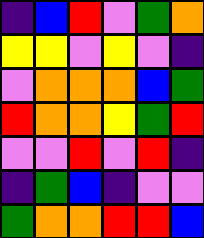[["indigo", "blue", "red", "violet", "green", "orange"], ["yellow", "yellow", "violet", "yellow", "violet", "indigo"], ["violet", "orange", "orange", "orange", "blue", "green"], ["red", "orange", "orange", "yellow", "green", "red"], ["violet", "violet", "red", "violet", "red", "indigo"], ["indigo", "green", "blue", "indigo", "violet", "violet"], ["green", "orange", "orange", "red", "red", "blue"]]